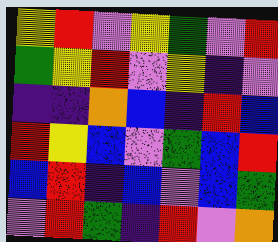[["yellow", "red", "violet", "yellow", "green", "violet", "red"], ["green", "yellow", "red", "violet", "yellow", "indigo", "violet"], ["indigo", "indigo", "orange", "blue", "indigo", "red", "blue"], ["red", "yellow", "blue", "violet", "green", "blue", "red"], ["blue", "red", "indigo", "blue", "violet", "blue", "green"], ["violet", "red", "green", "indigo", "red", "violet", "orange"]]